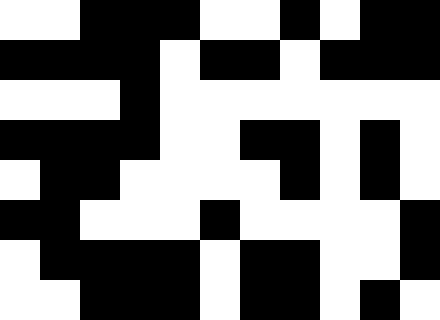[["white", "white", "black", "black", "black", "white", "white", "black", "white", "black", "black"], ["black", "black", "black", "black", "white", "black", "black", "white", "black", "black", "black"], ["white", "white", "white", "black", "white", "white", "white", "white", "white", "white", "white"], ["black", "black", "black", "black", "white", "white", "black", "black", "white", "black", "white"], ["white", "black", "black", "white", "white", "white", "white", "black", "white", "black", "white"], ["black", "black", "white", "white", "white", "black", "white", "white", "white", "white", "black"], ["white", "black", "black", "black", "black", "white", "black", "black", "white", "white", "black"], ["white", "white", "black", "black", "black", "white", "black", "black", "white", "black", "white"]]